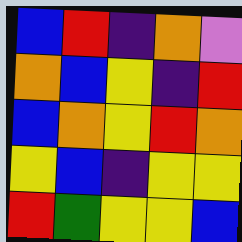[["blue", "red", "indigo", "orange", "violet"], ["orange", "blue", "yellow", "indigo", "red"], ["blue", "orange", "yellow", "red", "orange"], ["yellow", "blue", "indigo", "yellow", "yellow"], ["red", "green", "yellow", "yellow", "blue"]]